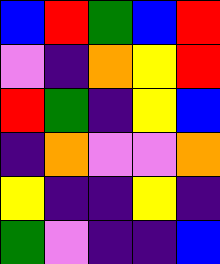[["blue", "red", "green", "blue", "red"], ["violet", "indigo", "orange", "yellow", "red"], ["red", "green", "indigo", "yellow", "blue"], ["indigo", "orange", "violet", "violet", "orange"], ["yellow", "indigo", "indigo", "yellow", "indigo"], ["green", "violet", "indigo", "indigo", "blue"]]